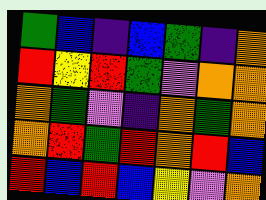[["green", "blue", "indigo", "blue", "green", "indigo", "orange"], ["red", "yellow", "red", "green", "violet", "orange", "orange"], ["orange", "green", "violet", "indigo", "orange", "green", "orange"], ["orange", "red", "green", "red", "orange", "red", "blue"], ["red", "blue", "red", "blue", "yellow", "violet", "orange"]]